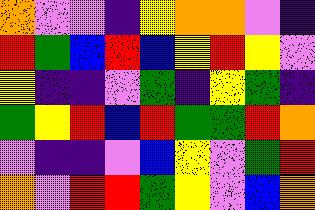[["orange", "violet", "violet", "indigo", "yellow", "orange", "orange", "violet", "indigo"], ["red", "green", "blue", "red", "blue", "yellow", "red", "yellow", "violet"], ["yellow", "indigo", "indigo", "violet", "green", "indigo", "yellow", "green", "indigo"], ["green", "yellow", "red", "blue", "red", "green", "green", "red", "orange"], ["violet", "indigo", "indigo", "violet", "blue", "yellow", "violet", "green", "red"], ["orange", "violet", "red", "red", "green", "yellow", "violet", "blue", "orange"]]